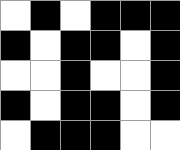[["white", "black", "white", "black", "black", "black"], ["black", "white", "black", "black", "white", "black"], ["white", "white", "black", "white", "white", "black"], ["black", "white", "black", "black", "white", "black"], ["white", "black", "black", "black", "white", "white"]]